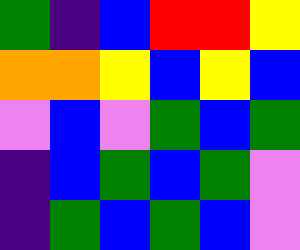[["green", "indigo", "blue", "red", "red", "yellow"], ["orange", "orange", "yellow", "blue", "yellow", "blue"], ["violet", "blue", "violet", "green", "blue", "green"], ["indigo", "blue", "green", "blue", "green", "violet"], ["indigo", "green", "blue", "green", "blue", "violet"]]